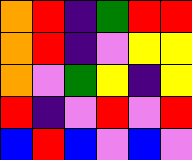[["orange", "red", "indigo", "green", "red", "red"], ["orange", "red", "indigo", "violet", "yellow", "yellow"], ["orange", "violet", "green", "yellow", "indigo", "yellow"], ["red", "indigo", "violet", "red", "violet", "red"], ["blue", "red", "blue", "violet", "blue", "violet"]]